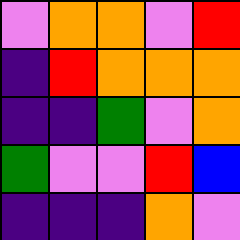[["violet", "orange", "orange", "violet", "red"], ["indigo", "red", "orange", "orange", "orange"], ["indigo", "indigo", "green", "violet", "orange"], ["green", "violet", "violet", "red", "blue"], ["indigo", "indigo", "indigo", "orange", "violet"]]